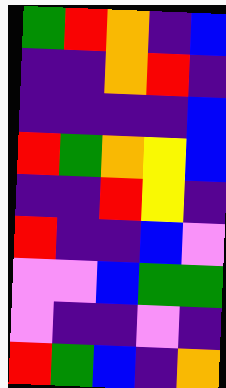[["green", "red", "orange", "indigo", "blue"], ["indigo", "indigo", "orange", "red", "indigo"], ["indigo", "indigo", "indigo", "indigo", "blue"], ["red", "green", "orange", "yellow", "blue"], ["indigo", "indigo", "red", "yellow", "indigo"], ["red", "indigo", "indigo", "blue", "violet"], ["violet", "violet", "blue", "green", "green"], ["violet", "indigo", "indigo", "violet", "indigo"], ["red", "green", "blue", "indigo", "orange"]]